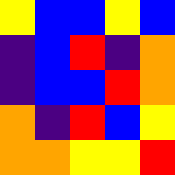[["yellow", "blue", "blue", "yellow", "blue"], ["indigo", "blue", "red", "indigo", "orange"], ["indigo", "blue", "blue", "red", "orange"], ["orange", "indigo", "red", "blue", "yellow"], ["orange", "orange", "yellow", "yellow", "red"]]